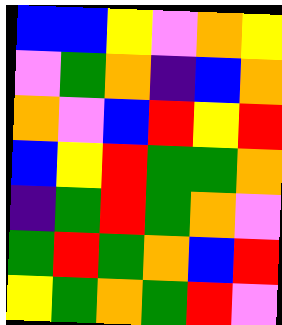[["blue", "blue", "yellow", "violet", "orange", "yellow"], ["violet", "green", "orange", "indigo", "blue", "orange"], ["orange", "violet", "blue", "red", "yellow", "red"], ["blue", "yellow", "red", "green", "green", "orange"], ["indigo", "green", "red", "green", "orange", "violet"], ["green", "red", "green", "orange", "blue", "red"], ["yellow", "green", "orange", "green", "red", "violet"]]